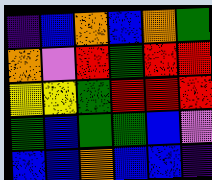[["indigo", "blue", "orange", "blue", "orange", "green"], ["orange", "violet", "red", "green", "red", "red"], ["yellow", "yellow", "green", "red", "red", "red"], ["green", "blue", "green", "green", "blue", "violet"], ["blue", "blue", "orange", "blue", "blue", "indigo"]]